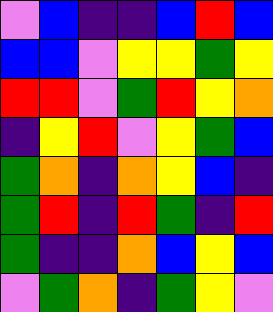[["violet", "blue", "indigo", "indigo", "blue", "red", "blue"], ["blue", "blue", "violet", "yellow", "yellow", "green", "yellow"], ["red", "red", "violet", "green", "red", "yellow", "orange"], ["indigo", "yellow", "red", "violet", "yellow", "green", "blue"], ["green", "orange", "indigo", "orange", "yellow", "blue", "indigo"], ["green", "red", "indigo", "red", "green", "indigo", "red"], ["green", "indigo", "indigo", "orange", "blue", "yellow", "blue"], ["violet", "green", "orange", "indigo", "green", "yellow", "violet"]]